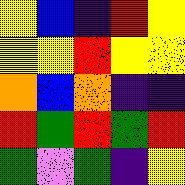[["yellow", "blue", "indigo", "red", "yellow"], ["yellow", "yellow", "red", "yellow", "yellow"], ["orange", "blue", "orange", "indigo", "indigo"], ["red", "green", "red", "green", "red"], ["green", "violet", "green", "indigo", "yellow"]]